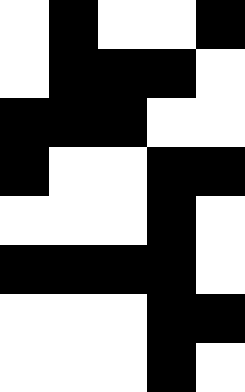[["white", "black", "white", "white", "black"], ["white", "black", "black", "black", "white"], ["black", "black", "black", "white", "white"], ["black", "white", "white", "black", "black"], ["white", "white", "white", "black", "white"], ["black", "black", "black", "black", "white"], ["white", "white", "white", "black", "black"], ["white", "white", "white", "black", "white"]]